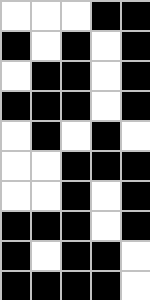[["white", "white", "white", "black", "black"], ["black", "white", "black", "white", "black"], ["white", "black", "black", "white", "black"], ["black", "black", "black", "white", "black"], ["white", "black", "white", "black", "white"], ["white", "white", "black", "black", "black"], ["white", "white", "black", "white", "black"], ["black", "black", "black", "white", "black"], ["black", "white", "black", "black", "white"], ["black", "black", "black", "black", "white"]]